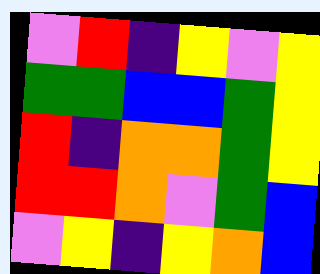[["violet", "red", "indigo", "yellow", "violet", "yellow"], ["green", "green", "blue", "blue", "green", "yellow"], ["red", "indigo", "orange", "orange", "green", "yellow"], ["red", "red", "orange", "violet", "green", "blue"], ["violet", "yellow", "indigo", "yellow", "orange", "blue"]]